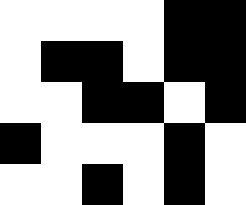[["white", "white", "white", "white", "black", "black"], ["white", "black", "black", "white", "black", "black"], ["white", "white", "black", "black", "white", "black"], ["black", "white", "white", "white", "black", "white"], ["white", "white", "black", "white", "black", "white"]]